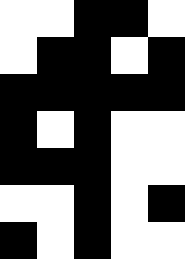[["white", "white", "black", "black", "white"], ["white", "black", "black", "white", "black"], ["black", "black", "black", "black", "black"], ["black", "white", "black", "white", "white"], ["black", "black", "black", "white", "white"], ["white", "white", "black", "white", "black"], ["black", "white", "black", "white", "white"]]